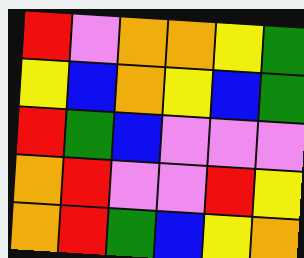[["red", "violet", "orange", "orange", "yellow", "green"], ["yellow", "blue", "orange", "yellow", "blue", "green"], ["red", "green", "blue", "violet", "violet", "violet"], ["orange", "red", "violet", "violet", "red", "yellow"], ["orange", "red", "green", "blue", "yellow", "orange"]]